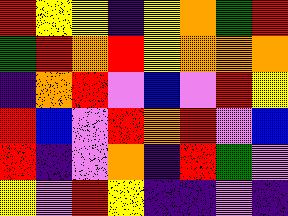[["red", "yellow", "yellow", "indigo", "yellow", "orange", "green", "red"], ["green", "red", "orange", "red", "yellow", "orange", "orange", "orange"], ["indigo", "orange", "red", "violet", "blue", "violet", "red", "yellow"], ["red", "blue", "violet", "red", "orange", "red", "violet", "blue"], ["red", "indigo", "violet", "orange", "indigo", "red", "green", "violet"], ["yellow", "violet", "red", "yellow", "indigo", "indigo", "violet", "indigo"]]